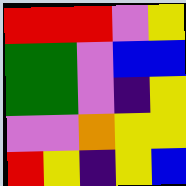[["red", "red", "red", "violet", "yellow"], ["green", "green", "violet", "blue", "blue"], ["green", "green", "violet", "indigo", "yellow"], ["violet", "violet", "orange", "yellow", "yellow"], ["red", "yellow", "indigo", "yellow", "blue"]]